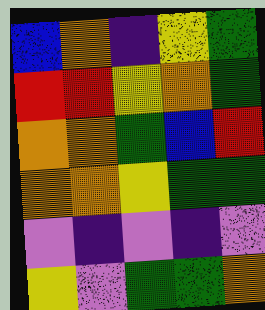[["blue", "orange", "indigo", "yellow", "green"], ["red", "red", "yellow", "orange", "green"], ["orange", "orange", "green", "blue", "red"], ["orange", "orange", "yellow", "green", "green"], ["violet", "indigo", "violet", "indigo", "violet"], ["yellow", "violet", "green", "green", "orange"]]